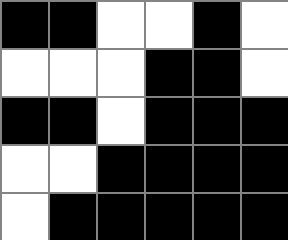[["black", "black", "white", "white", "black", "white"], ["white", "white", "white", "black", "black", "white"], ["black", "black", "white", "black", "black", "black"], ["white", "white", "black", "black", "black", "black"], ["white", "black", "black", "black", "black", "black"]]